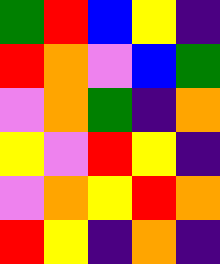[["green", "red", "blue", "yellow", "indigo"], ["red", "orange", "violet", "blue", "green"], ["violet", "orange", "green", "indigo", "orange"], ["yellow", "violet", "red", "yellow", "indigo"], ["violet", "orange", "yellow", "red", "orange"], ["red", "yellow", "indigo", "orange", "indigo"]]